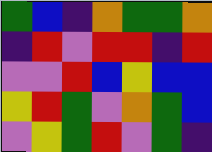[["green", "blue", "indigo", "orange", "green", "green", "orange"], ["indigo", "red", "violet", "red", "red", "indigo", "red"], ["violet", "violet", "red", "blue", "yellow", "blue", "blue"], ["yellow", "red", "green", "violet", "orange", "green", "blue"], ["violet", "yellow", "green", "red", "violet", "green", "indigo"]]